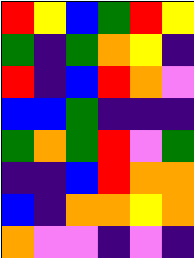[["red", "yellow", "blue", "green", "red", "yellow"], ["green", "indigo", "green", "orange", "yellow", "indigo"], ["red", "indigo", "blue", "red", "orange", "violet"], ["blue", "blue", "green", "indigo", "indigo", "indigo"], ["green", "orange", "green", "red", "violet", "green"], ["indigo", "indigo", "blue", "red", "orange", "orange"], ["blue", "indigo", "orange", "orange", "yellow", "orange"], ["orange", "violet", "violet", "indigo", "violet", "indigo"]]